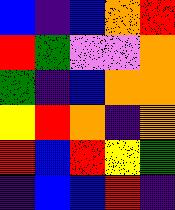[["blue", "indigo", "blue", "orange", "red"], ["red", "green", "violet", "violet", "orange"], ["green", "indigo", "blue", "orange", "orange"], ["yellow", "red", "orange", "indigo", "orange"], ["red", "blue", "red", "yellow", "green"], ["indigo", "blue", "blue", "red", "indigo"]]